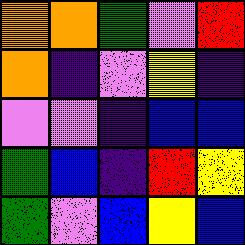[["orange", "orange", "green", "violet", "red"], ["orange", "indigo", "violet", "yellow", "indigo"], ["violet", "violet", "indigo", "blue", "blue"], ["green", "blue", "indigo", "red", "yellow"], ["green", "violet", "blue", "yellow", "blue"]]